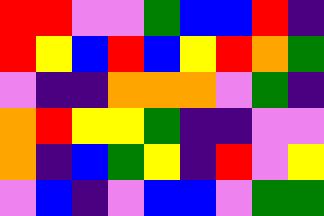[["red", "red", "violet", "violet", "green", "blue", "blue", "red", "indigo"], ["red", "yellow", "blue", "red", "blue", "yellow", "red", "orange", "green"], ["violet", "indigo", "indigo", "orange", "orange", "orange", "violet", "green", "indigo"], ["orange", "red", "yellow", "yellow", "green", "indigo", "indigo", "violet", "violet"], ["orange", "indigo", "blue", "green", "yellow", "indigo", "red", "violet", "yellow"], ["violet", "blue", "indigo", "violet", "blue", "blue", "violet", "green", "green"]]